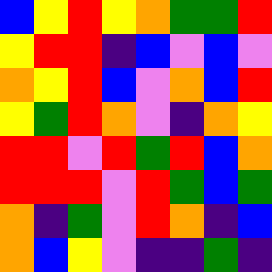[["blue", "yellow", "red", "yellow", "orange", "green", "green", "red"], ["yellow", "red", "red", "indigo", "blue", "violet", "blue", "violet"], ["orange", "yellow", "red", "blue", "violet", "orange", "blue", "red"], ["yellow", "green", "red", "orange", "violet", "indigo", "orange", "yellow"], ["red", "red", "violet", "red", "green", "red", "blue", "orange"], ["red", "red", "red", "violet", "red", "green", "blue", "green"], ["orange", "indigo", "green", "violet", "red", "orange", "indigo", "blue"], ["orange", "blue", "yellow", "violet", "indigo", "indigo", "green", "indigo"]]